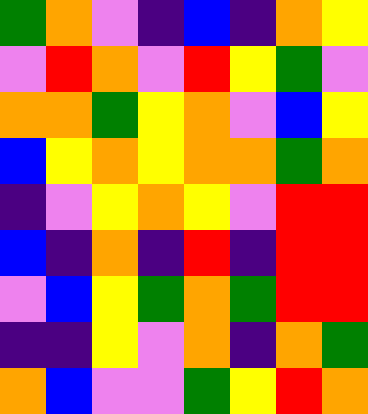[["green", "orange", "violet", "indigo", "blue", "indigo", "orange", "yellow"], ["violet", "red", "orange", "violet", "red", "yellow", "green", "violet"], ["orange", "orange", "green", "yellow", "orange", "violet", "blue", "yellow"], ["blue", "yellow", "orange", "yellow", "orange", "orange", "green", "orange"], ["indigo", "violet", "yellow", "orange", "yellow", "violet", "red", "red"], ["blue", "indigo", "orange", "indigo", "red", "indigo", "red", "red"], ["violet", "blue", "yellow", "green", "orange", "green", "red", "red"], ["indigo", "indigo", "yellow", "violet", "orange", "indigo", "orange", "green"], ["orange", "blue", "violet", "violet", "green", "yellow", "red", "orange"]]